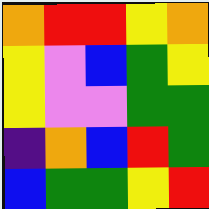[["orange", "red", "red", "yellow", "orange"], ["yellow", "violet", "blue", "green", "yellow"], ["yellow", "violet", "violet", "green", "green"], ["indigo", "orange", "blue", "red", "green"], ["blue", "green", "green", "yellow", "red"]]